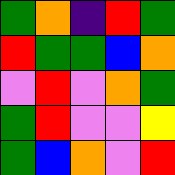[["green", "orange", "indigo", "red", "green"], ["red", "green", "green", "blue", "orange"], ["violet", "red", "violet", "orange", "green"], ["green", "red", "violet", "violet", "yellow"], ["green", "blue", "orange", "violet", "red"]]